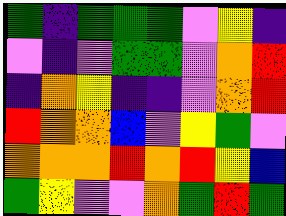[["green", "indigo", "green", "green", "green", "violet", "yellow", "indigo"], ["violet", "indigo", "violet", "green", "green", "violet", "orange", "red"], ["indigo", "orange", "yellow", "indigo", "indigo", "violet", "orange", "red"], ["red", "orange", "orange", "blue", "violet", "yellow", "green", "violet"], ["orange", "orange", "orange", "red", "orange", "red", "yellow", "blue"], ["green", "yellow", "violet", "violet", "orange", "green", "red", "green"]]